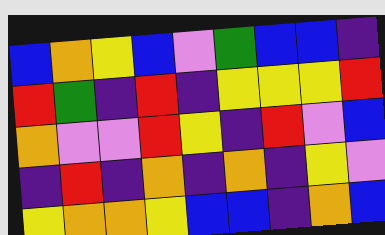[["blue", "orange", "yellow", "blue", "violet", "green", "blue", "blue", "indigo"], ["red", "green", "indigo", "red", "indigo", "yellow", "yellow", "yellow", "red"], ["orange", "violet", "violet", "red", "yellow", "indigo", "red", "violet", "blue"], ["indigo", "red", "indigo", "orange", "indigo", "orange", "indigo", "yellow", "violet"], ["yellow", "orange", "orange", "yellow", "blue", "blue", "indigo", "orange", "blue"]]